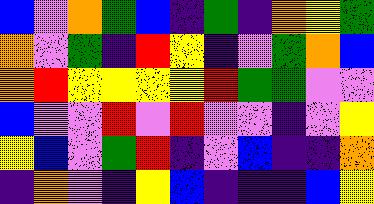[["blue", "violet", "orange", "green", "blue", "indigo", "green", "indigo", "orange", "yellow", "green"], ["orange", "violet", "green", "indigo", "red", "yellow", "indigo", "violet", "green", "orange", "blue"], ["orange", "red", "yellow", "yellow", "yellow", "yellow", "red", "green", "green", "violet", "violet"], ["blue", "violet", "violet", "red", "violet", "red", "violet", "violet", "indigo", "violet", "yellow"], ["yellow", "blue", "violet", "green", "red", "indigo", "violet", "blue", "indigo", "indigo", "orange"], ["indigo", "orange", "violet", "indigo", "yellow", "blue", "indigo", "indigo", "indigo", "blue", "yellow"]]